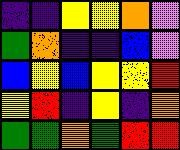[["indigo", "indigo", "yellow", "yellow", "orange", "violet"], ["green", "orange", "indigo", "indigo", "blue", "violet"], ["blue", "yellow", "blue", "yellow", "yellow", "red"], ["yellow", "red", "indigo", "yellow", "indigo", "orange"], ["green", "green", "orange", "green", "red", "red"]]